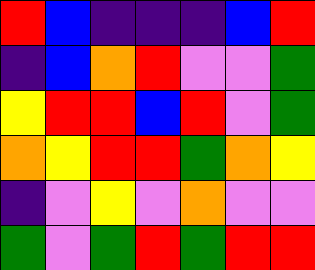[["red", "blue", "indigo", "indigo", "indigo", "blue", "red"], ["indigo", "blue", "orange", "red", "violet", "violet", "green"], ["yellow", "red", "red", "blue", "red", "violet", "green"], ["orange", "yellow", "red", "red", "green", "orange", "yellow"], ["indigo", "violet", "yellow", "violet", "orange", "violet", "violet"], ["green", "violet", "green", "red", "green", "red", "red"]]